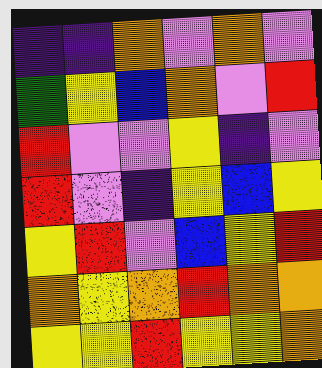[["indigo", "indigo", "orange", "violet", "orange", "violet"], ["green", "yellow", "blue", "orange", "violet", "red"], ["red", "violet", "violet", "yellow", "indigo", "violet"], ["red", "violet", "indigo", "yellow", "blue", "yellow"], ["yellow", "red", "violet", "blue", "yellow", "red"], ["orange", "yellow", "orange", "red", "orange", "orange"], ["yellow", "yellow", "red", "yellow", "yellow", "orange"]]